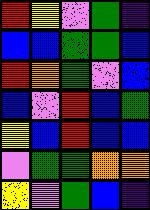[["red", "yellow", "violet", "green", "indigo"], ["blue", "blue", "green", "green", "blue"], ["red", "orange", "green", "violet", "blue"], ["blue", "violet", "red", "blue", "green"], ["yellow", "blue", "red", "blue", "blue"], ["violet", "green", "green", "orange", "orange"], ["yellow", "violet", "green", "blue", "indigo"]]